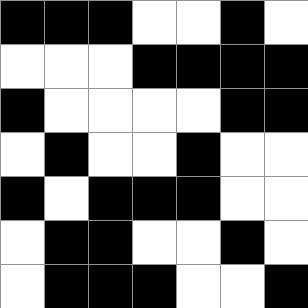[["black", "black", "black", "white", "white", "black", "white"], ["white", "white", "white", "black", "black", "black", "black"], ["black", "white", "white", "white", "white", "black", "black"], ["white", "black", "white", "white", "black", "white", "white"], ["black", "white", "black", "black", "black", "white", "white"], ["white", "black", "black", "white", "white", "black", "white"], ["white", "black", "black", "black", "white", "white", "black"]]